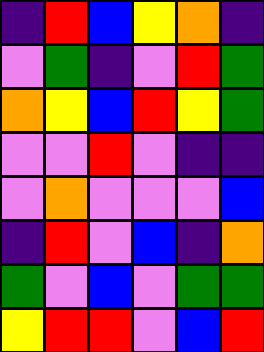[["indigo", "red", "blue", "yellow", "orange", "indigo"], ["violet", "green", "indigo", "violet", "red", "green"], ["orange", "yellow", "blue", "red", "yellow", "green"], ["violet", "violet", "red", "violet", "indigo", "indigo"], ["violet", "orange", "violet", "violet", "violet", "blue"], ["indigo", "red", "violet", "blue", "indigo", "orange"], ["green", "violet", "blue", "violet", "green", "green"], ["yellow", "red", "red", "violet", "blue", "red"]]